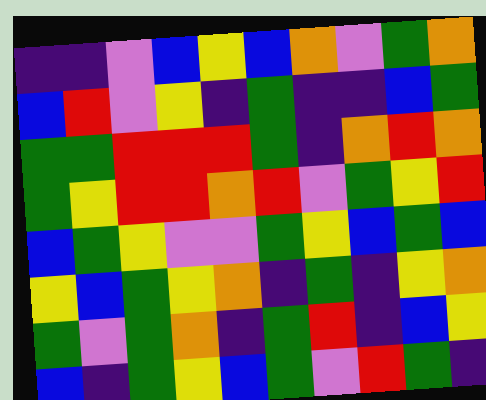[["indigo", "indigo", "violet", "blue", "yellow", "blue", "orange", "violet", "green", "orange"], ["blue", "red", "violet", "yellow", "indigo", "green", "indigo", "indigo", "blue", "green"], ["green", "green", "red", "red", "red", "green", "indigo", "orange", "red", "orange"], ["green", "yellow", "red", "red", "orange", "red", "violet", "green", "yellow", "red"], ["blue", "green", "yellow", "violet", "violet", "green", "yellow", "blue", "green", "blue"], ["yellow", "blue", "green", "yellow", "orange", "indigo", "green", "indigo", "yellow", "orange"], ["green", "violet", "green", "orange", "indigo", "green", "red", "indigo", "blue", "yellow"], ["blue", "indigo", "green", "yellow", "blue", "green", "violet", "red", "green", "indigo"]]